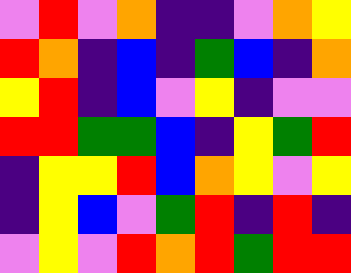[["violet", "red", "violet", "orange", "indigo", "indigo", "violet", "orange", "yellow"], ["red", "orange", "indigo", "blue", "indigo", "green", "blue", "indigo", "orange"], ["yellow", "red", "indigo", "blue", "violet", "yellow", "indigo", "violet", "violet"], ["red", "red", "green", "green", "blue", "indigo", "yellow", "green", "red"], ["indigo", "yellow", "yellow", "red", "blue", "orange", "yellow", "violet", "yellow"], ["indigo", "yellow", "blue", "violet", "green", "red", "indigo", "red", "indigo"], ["violet", "yellow", "violet", "red", "orange", "red", "green", "red", "red"]]